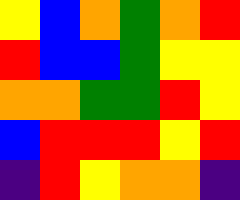[["yellow", "blue", "orange", "green", "orange", "red"], ["red", "blue", "blue", "green", "yellow", "yellow"], ["orange", "orange", "green", "green", "red", "yellow"], ["blue", "red", "red", "red", "yellow", "red"], ["indigo", "red", "yellow", "orange", "orange", "indigo"]]